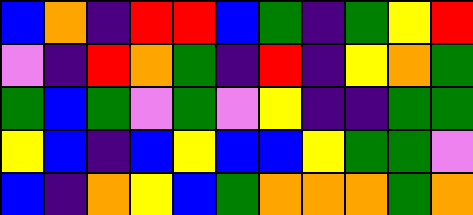[["blue", "orange", "indigo", "red", "red", "blue", "green", "indigo", "green", "yellow", "red"], ["violet", "indigo", "red", "orange", "green", "indigo", "red", "indigo", "yellow", "orange", "green"], ["green", "blue", "green", "violet", "green", "violet", "yellow", "indigo", "indigo", "green", "green"], ["yellow", "blue", "indigo", "blue", "yellow", "blue", "blue", "yellow", "green", "green", "violet"], ["blue", "indigo", "orange", "yellow", "blue", "green", "orange", "orange", "orange", "green", "orange"]]